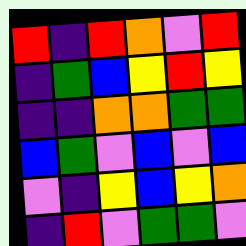[["red", "indigo", "red", "orange", "violet", "red"], ["indigo", "green", "blue", "yellow", "red", "yellow"], ["indigo", "indigo", "orange", "orange", "green", "green"], ["blue", "green", "violet", "blue", "violet", "blue"], ["violet", "indigo", "yellow", "blue", "yellow", "orange"], ["indigo", "red", "violet", "green", "green", "violet"]]